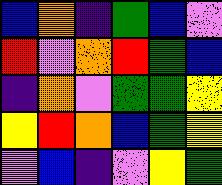[["blue", "orange", "indigo", "green", "blue", "violet"], ["red", "violet", "orange", "red", "green", "blue"], ["indigo", "orange", "violet", "green", "green", "yellow"], ["yellow", "red", "orange", "blue", "green", "yellow"], ["violet", "blue", "indigo", "violet", "yellow", "green"]]